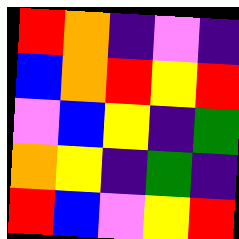[["red", "orange", "indigo", "violet", "indigo"], ["blue", "orange", "red", "yellow", "red"], ["violet", "blue", "yellow", "indigo", "green"], ["orange", "yellow", "indigo", "green", "indigo"], ["red", "blue", "violet", "yellow", "red"]]